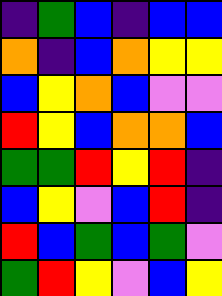[["indigo", "green", "blue", "indigo", "blue", "blue"], ["orange", "indigo", "blue", "orange", "yellow", "yellow"], ["blue", "yellow", "orange", "blue", "violet", "violet"], ["red", "yellow", "blue", "orange", "orange", "blue"], ["green", "green", "red", "yellow", "red", "indigo"], ["blue", "yellow", "violet", "blue", "red", "indigo"], ["red", "blue", "green", "blue", "green", "violet"], ["green", "red", "yellow", "violet", "blue", "yellow"]]